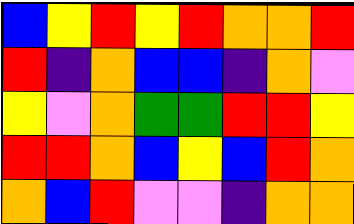[["blue", "yellow", "red", "yellow", "red", "orange", "orange", "red"], ["red", "indigo", "orange", "blue", "blue", "indigo", "orange", "violet"], ["yellow", "violet", "orange", "green", "green", "red", "red", "yellow"], ["red", "red", "orange", "blue", "yellow", "blue", "red", "orange"], ["orange", "blue", "red", "violet", "violet", "indigo", "orange", "orange"]]